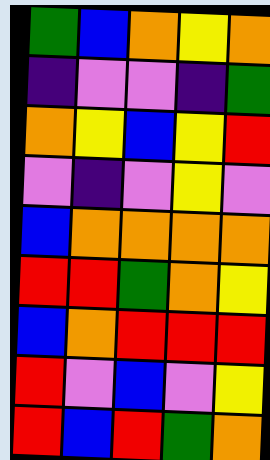[["green", "blue", "orange", "yellow", "orange"], ["indigo", "violet", "violet", "indigo", "green"], ["orange", "yellow", "blue", "yellow", "red"], ["violet", "indigo", "violet", "yellow", "violet"], ["blue", "orange", "orange", "orange", "orange"], ["red", "red", "green", "orange", "yellow"], ["blue", "orange", "red", "red", "red"], ["red", "violet", "blue", "violet", "yellow"], ["red", "blue", "red", "green", "orange"]]